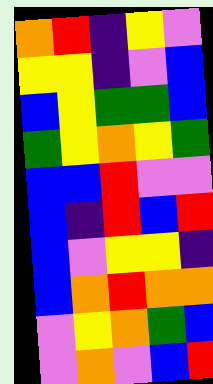[["orange", "red", "indigo", "yellow", "violet"], ["yellow", "yellow", "indigo", "violet", "blue"], ["blue", "yellow", "green", "green", "blue"], ["green", "yellow", "orange", "yellow", "green"], ["blue", "blue", "red", "violet", "violet"], ["blue", "indigo", "red", "blue", "red"], ["blue", "violet", "yellow", "yellow", "indigo"], ["blue", "orange", "red", "orange", "orange"], ["violet", "yellow", "orange", "green", "blue"], ["violet", "orange", "violet", "blue", "red"]]